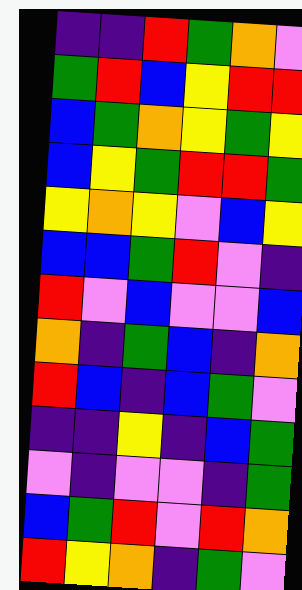[["indigo", "indigo", "red", "green", "orange", "violet"], ["green", "red", "blue", "yellow", "red", "red"], ["blue", "green", "orange", "yellow", "green", "yellow"], ["blue", "yellow", "green", "red", "red", "green"], ["yellow", "orange", "yellow", "violet", "blue", "yellow"], ["blue", "blue", "green", "red", "violet", "indigo"], ["red", "violet", "blue", "violet", "violet", "blue"], ["orange", "indigo", "green", "blue", "indigo", "orange"], ["red", "blue", "indigo", "blue", "green", "violet"], ["indigo", "indigo", "yellow", "indigo", "blue", "green"], ["violet", "indigo", "violet", "violet", "indigo", "green"], ["blue", "green", "red", "violet", "red", "orange"], ["red", "yellow", "orange", "indigo", "green", "violet"]]